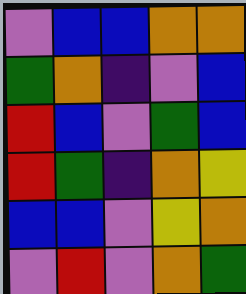[["violet", "blue", "blue", "orange", "orange"], ["green", "orange", "indigo", "violet", "blue"], ["red", "blue", "violet", "green", "blue"], ["red", "green", "indigo", "orange", "yellow"], ["blue", "blue", "violet", "yellow", "orange"], ["violet", "red", "violet", "orange", "green"]]